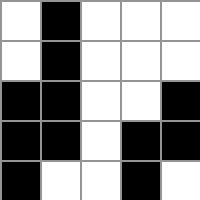[["white", "black", "white", "white", "white"], ["white", "black", "white", "white", "white"], ["black", "black", "white", "white", "black"], ["black", "black", "white", "black", "black"], ["black", "white", "white", "black", "white"]]